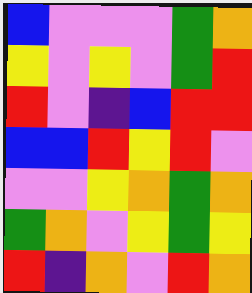[["blue", "violet", "violet", "violet", "green", "orange"], ["yellow", "violet", "yellow", "violet", "green", "red"], ["red", "violet", "indigo", "blue", "red", "red"], ["blue", "blue", "red", "yellow", "red", "violet"], ["violet", "violet", "yellow", "orange", "green", "orange"], ["green", "orange", "violet", "yellow", "green", "yellow"], ["red", "indigo", "orange", "violet", "red", "orange"]]